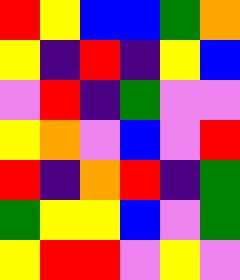[["red", "yellow", "blue", "blue", "green", "orange"], ["yellow", "indigo", "red", "indigo", "yellow", "blue"], ["violet", "red", "indigo", "green", "violet", "violet"], ["yellow", "orange", "violet", "blue", "violet", "red"], ["red", "indigo", "orange", "red", "indigo", "green"], ["green", "yellow", "yellow", "blue", "violet", "green"], ["yellow", "red", "red", "violet", "yellow", "violet"]]